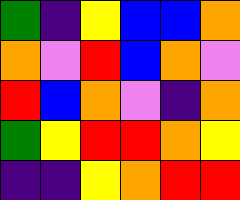[["green", "indigo", "yellow", "blue", "blue", "orange"], ["orange", "violet", "red", "blue", "orange", "violet"], ["red", "blue", "orange", "violet", "indigo", "orange"], ["green", "yellow", "red", "red", "orange", "yellow"], ["indigo", "indigo", "yellow", "orange", "red", "red"]]